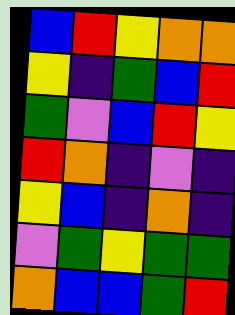[["blue", "red", "yellow", "orange", "orange"], ["yellow", "indigo", "green", "blue", "red"], ["green", "violet", "blue", "red", "yellow"], ["red", "orange", "indigo", "violet", "indigo"], ["yellow", "blue", "indigo", "orange", "indigo"], ["violet", "green", "yellow", "green", "green"], ["orange", "blue", "blue", "green", "red"]]